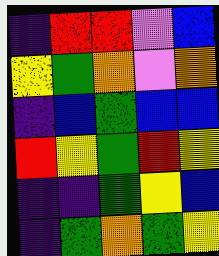[["indigo", "red", "red", "violet", "blue"], ["yellow", "green", "orange", "violet", "orange"], ["indigo", "blue", "green", "blue", "blue"], ["red", "yellow", "green", "red", "yellow"], ["indigo", "indigo", "green", "yellow", "blue"], ["indigo", "green", "orange", "green", "yellow"]]